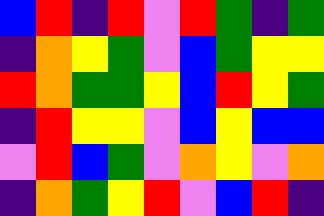[["blue", "red", "indigo", "red", "violet", "red", "green", "indigo", "green"], ["indigo", "orange", "yellow", "green", "violet", "blue", "green", "yellow", "yellow"], ["red", "orange", "green", "green", "yellow", "blue", "red", "yellow", "green"], ["indigo", "red", "yellow", "yellow", "violet", "blue", "yellow", "blue", "blue"], ["violet", "red", "blue", "green", "violet", "orange", "yellow", "violet", "orange"], ["indigo", "orange", "green", "yellow", "red", "violet", "blue", "red", "indigo"]]